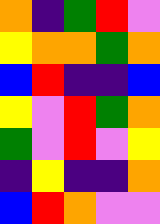[["orange", "indigo", "green", "red", "violet"], ["yellow", "orange", "orange", "green", "orange"], ["blue", "red", "indigo", "indigo", "blue"], ["yellow", "violet", "red", "green", "orange"], ["green", "violet", "red", "violet", "yellow"], ["indigo", "yellow", "indigo", "indigo", "orange"], ["blue", "red", "orange", "violet", "violet"]]